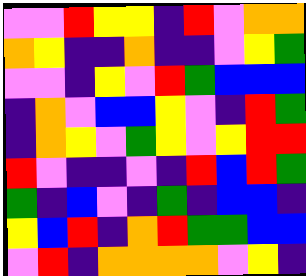[["violet", "violet", "red", "yellow", "yellow", "indigo", "red", "violet", "orange", "orange"], ["orange", "yellow", "indigo", "indigo", "orange", "indigo", "indigo", "violet", "yellow", "green"], ["violet", "violet", "indigo", "yellow", "violet", "red", "green", "blue", "blue", "blue"], ["indigo", "orange", "violet", "blue", "blue", "yellow", "violet", "indigo", "red", "green"], ["indigo", "orange", "yellow", "violet", "green", "yellow", "violet", "yellow", "red", "red"], ["red", "violet", "indigo", "indigo", "violet", "indigo", "red", "blue", "red", "green"], ["green", "indigo", "blue", "violet", "indigo", "green", "indigo", "blue", "blue", "indigo"], ["yellow", "blue", "red", "indigo", "orange", "red", "green", "green", "blue", "blue"], ["violet", "red", "indigo", "orange", "orange", "orange", "orange", "violet", "yellow", "indigo"]]